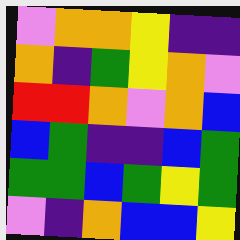[["violet", "orange", "orange", "yellow", "indigo", "indigo"], ["orange", "indigo", "green", "yellow", "orange", "violet"], ["red", "red", "orange", "violet", "orange", "blue"], ["blue", "green", "indigo", "indigo", "blue", "green"], ["green", "green", "blue", "green", "yellow", "green"], ["violet", "indigo", "orange", "blue", "blue", "yellow"]]